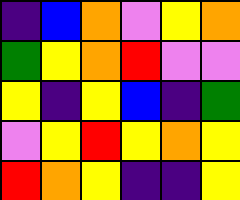[["indigo", "blue", "orange", "violet", "yellow", "orange"], ["green", "yellow", "orange", "red", "violet", "violet"], ["yellow", "indigo", "yellow", "blue", "indigo", "green"], ["violet", "yellow", "red", "yellow", "orange", "yellow"], ["red", "orange", "yellow", "indigo", "indigo", "yellow"]]